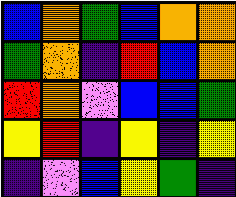[["blue", "orange", "green", "blue", "orange", "orange"], ["green", "orange", "indigo", "red", "blue", "orange"], ["red", "orange", "violet", "blue", "blue", "green"], ["yellow", "red", "indigo", "yellow", "indigo", "yellow"], ["indigo", "violet", "blue", "yellow", "green", "indigo"]]